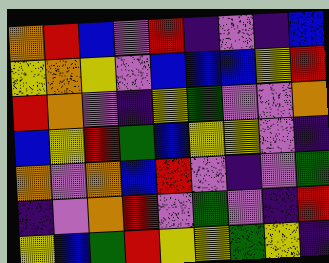[["orange", "red", "blue", "violet", "red", "indigo", "violet", "indigo", "blue"], ["yellow", "orange", "yellow", "violet", "blue", "blue", "blue", "yellow", "red"], ["red", "orange", "violet", "indigo", "yellow", "green", "violet", "violet", "orange"], ["blue", "yellow", "red", "green", "blue", "yellow", "yellow", "violet", "indigo"], ["orange", "violet", "orange", "blue", "red", "violet", "indigo", "violet", "green"], ["indigo", "violet", "orange", "red", "violet", "green", "violet", "indigo", "red"], ["yellow", "blue", "green", "red", "yellow", "yellow", "green", "yellow", "indigo"]]